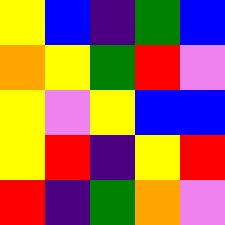[["yellow", "blue", "indigo", "green", "blue"], ["orange", "yellow", "green", "red", "violet"], ["yellow", "violet", "yellow", "blue", "blue"], ["yellow", "red", "indigo", "yellow", "red"], ["red", "indigo", "green", "orange", "violet"]]